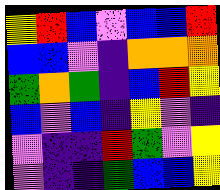[["yellow", "red", "blue", "violet", "blue", "blue", "red"], ["blue", "blue", "violet", "indigo", "orange", "orange", "orange"], ["green", "orange", "green", "indigo", "blue", "red", "yellow"], ["blue", "violet", "blue", "indigo", "yellow", "violet", "indigo"], ["violet", "indigo", "indigo", "red", "green", "violet", "yellow"], ["violet", "indigo", "indigo", "green", "blue", "blue", "yellow"]]